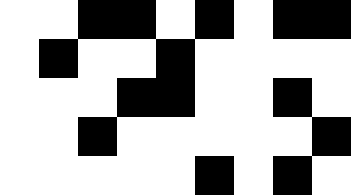[["white", "white", "black", "black", "white", "black", "white", "black", "black"], ["white", "black", "white", "white", "black", "white", "white", "white", "white"], ["white", "white", "white", "black", "black", "white", "white", "black", "white"], ["white", "white", "black", "white", "white", "white", "white", "white", "black"], ["white", "white", "white", "white", "white", "black", "white", "black", "white"]]